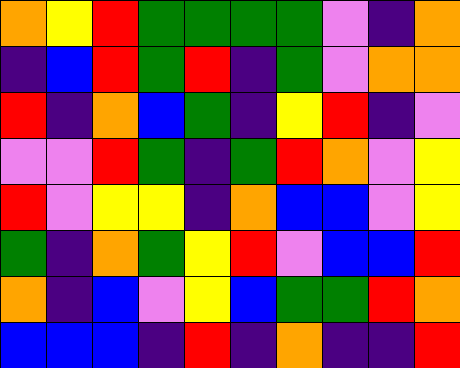[["orange", "yellow", "red", "green", "green", "green", "green", "violet", "indigo", "orange"], ["indigo", "blue", "red", "green", "red", "indigo", "green", "violet", "orange", "orange"], ["red", "indigo", "orange", "blue", "green", "indigo", "yellow", "red", "indigo", "violet"], ["violet", "violet", "red", "green", "indigo", "green", "red", "orange", "violet", "yellow"], ["red", "violet", "yellow", "yellow", "indigo", "orange", "blue", "blue", "violet", "yellow"], ["green", "indigo", "orange", "green", "yellow", "red", "violet", "blue", "blue", "red"], ["orange", "indigo", "blue", "violet", "yellow", "blue", "green", "green", "red", "orange"], ["blue", "blue", "blue", "indigo", "red", "indigo", "orange", "indigo", "indigo", "red"]]